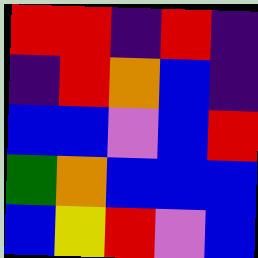[["red", "red", "indigo", "red", "indigo"], ["indigo", "red", "orange", "blue", "indigo"], ["blue", "blue", "violet", "blue", "red"], ["green", "orange", "blue", "blue", "blue"], ["blue", "yellow", "red", "violet", "blue"]]